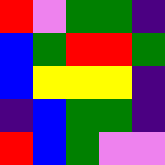[["red", "violet", "green", "green", "indigo"], ["blue", "green", "red", "red", "green"], ["blue", "yellow", "yellow", "yellow", "indigo"], ["indigo", "blue", "green", "green", "indigo"], ["red", "blue", "green", "violet", "violet"]]